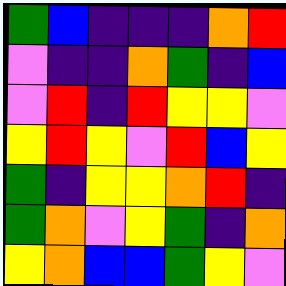[["green", "blue", "indigo", "indigo", "indigo", "orange", "red"], ["violet", "indigo", "indigo", "orange", "green", "indigo", "blue"], ["violet", "red", "indigo", "red", "yellow", "yellow", "violet"], ["yellow", "red", "yellow", "violet", "red", "blue", "yellow"], ["green", "indigo", "yellow", "yellow", "orange", "red", "indigo"], ["green", "orange", "violet", "yellow", "green", "indigo", "orange"], ["yellow", "orange", "blue", "blue", "green", "yellow", "violet"]]